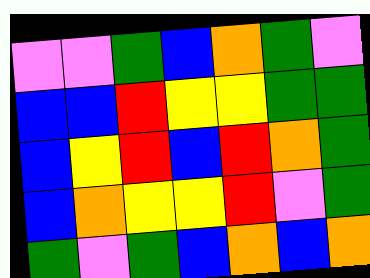[["violet", "violet", "green", "blue", "orange", "green", "violet"], ["blue", "blue", "red", "yellow", "yellow", "green", "green"], ["blue", "yellow", "red", "blue", "red", "orange", "green"], ["blue", "orange", "yellow", "yellow", "red", "violet", "green"], ["green", "violet", "green", "blue", "orange", "blue", "orange"]]